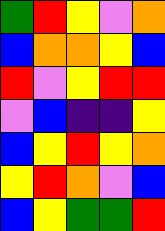[["green", "red", "yellow", "violet", "orange"], ["blue", "orange", "orange", "yellow", "blue"], ["red", "violet", "yellow", "red", "red"], ["violet", "blue", "indigo", "indigo", "yellow"], ["blue", "yellow", "red", "yellow", "orange"], ["yellow", "red", "orange", "violet", "blue"], ["blue", "yellow", "green", "green", "red"]]